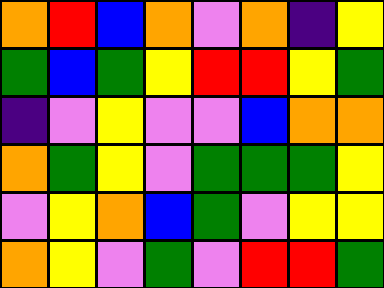[["orange", "red", "blue", "orange", "violet", "orange", "indigo", "yellow"], ["green", "blue", "green", "yellow", "red", "red", "yellow", "green"], ["indigo", "violet", "yellow", "violet", "violet", "blue", "orange", "orange"], ["orange", "green", "yellow", "violet", "green", "green", "green", "yellow"], ["violet", "yellow", "orange", "blue", "green", "violet", "yellow", "yellow"], ["orange", "yellow", "violet", "green", "violet", "red", "red", "green"]]